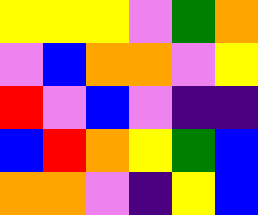[["yellow", "yellow", "yellow", "violet", "green", "orange"], ["violet", "blue", "orange", "orange", "violet", "yellow"], ["red", "violet", "blue", "violet", "indigo", "indigo"], ["blue", "red", "orange", "yellow", "green", "blue"], ["orange", "orange", "violet", "indigo", "yellow", "blue"]]